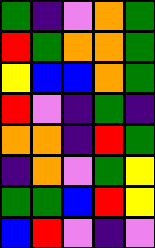[["green", "indigo", "violet", "orange", "green"], ["red", "green", "orange", "orange", "green"], ["yellow", "blue", "blue", "orange", "green"], ["red", "violet", "indigo", "green", "indigo"], ["orange", "orange", "indigo", "red", "green"], ["indigo", "orange", "violet", "green", "yellow"], ["green", "green", "blue", "red", "yellow"], ["blue", "red", "violet", "indigo", "violet"]]